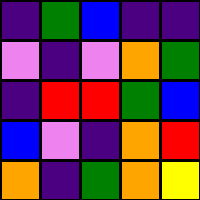[["indigo", "green", "blue", "indigo", "indigo"], ["violet", "indigo", "violet", "orange", "green"], ["indigo", "red", "red", "green", "blue"], ["blue", "violet", "indigo", "orange", "red"], ["orange", "indigo", "green", "orange", "yellow"]]